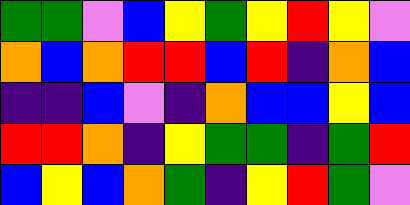[["green", "green", "violet", "blue", "yellow", "green", "yellow", "red", "yellow", "violet"], ["orange", "blue", "orange", "red", "red", "blue", "red", "indigo", "orange", "blue"], ["indigo", "indigo", "blue", "violet", "indigo", "orange", "blue", "blue", "yellow", "blue"], ["red", "red", "orange", "indigo", "yellow", "green", "green", "indigo", "green", "red"], ["blue", "yellow", "blue", "orange", "green", "indigo", "yellow", "red", "green", "violet"]]